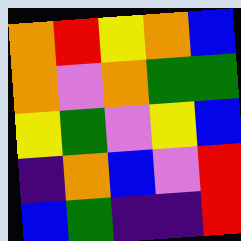[["orange", "red", "yellow", "orange", "blue"], ["orange", "violet", "orange", "green", "green"], ["yellow", "green", "violet", "yellow", "blue"], ["indigo", "orange", "blue", "violet", "red"], ["blue", "green", "indigo", "indigo", "red"]]